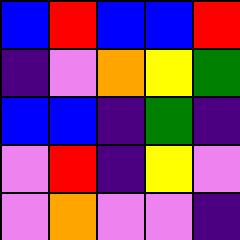[["blue", "red", "blue", "blue", "red"], ["indigo", "violet", "orange", "yellow", "green"], ["blue", "blue", "indigo", "green", "indigo"], ["violet", "red", "indigo", "yellow", "violet"], ["violet", "orange", "violet", "violet", "indigo"]]